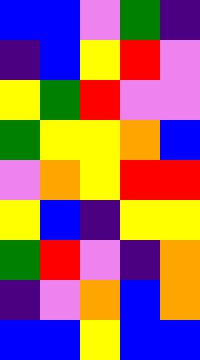[["blue", "blue", "violet", "green", "indigo"], ["indigo", "blue", "yellow", "red", "violet"], ["yellow", "green", "red", "violet", "violet"], ["green", "yellow", "yellow", "orange", "blue"], ["violet", "orange", "yellow", "red", "red"], ["yellow", "blue", "indigo", "yellow", "yellow"], ["green", "red", "violet", "indigo", "orange"], ["indigo", "violet", "orange", "blue", "orange"], ["blue", "blue", "yellow", "blue", "blue"]]